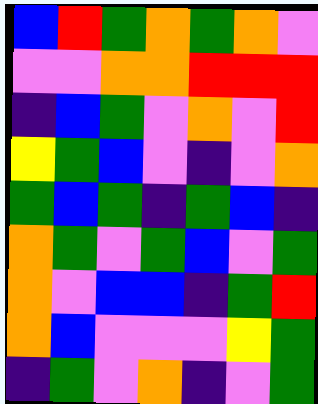[["blue", "red", "green", "orange", "green", "orange", "violet"], ["violet", "violet", "orange", "orange", "red", "red", "red"], ["indigo", "blue", "green", "violet", "orange", "violet", "red"], ["yellow", "green", "blue", "violet", "indigo", "violet", "orange"], ["green", "blue", "green", "indigo", "green", "blue", "indigo"], ["orange", "green", "violet", "green", "blue", "violet", "green"], ["orange", "violet", "blue", "blue", "indigo", "green", "red"], ["orange", "blue", "violet", "violet", "violet", "yellow", "green"], ["indigo", "green", "violet", "orange", "indigo", "violet", "green"]]